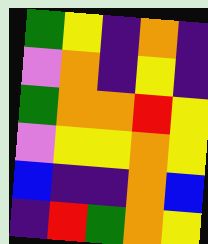[["green", "yellow", "indigo", "orange", "indigo"], ["violet", "orange", "indigo", "yellow", "indigo"], ["green", "orange", "orange", "red", "yellow"], ["violet", "yellow", "yellow", "orange", "yellow"], ["blue", "indigo", "indigo", "orange", "blue"], ["indigo", "red", "green", "orange", "yellow"]]